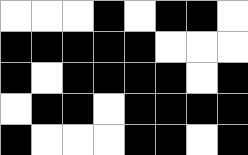[["white", "white", "white", "black", "white", "black", "black", "white"], ["black", "black", "black", "black", "black", "white", "white", "white"], ["black", "white", "black", "black", "black", "black", "white", "black"], ["white", "black", "black", "white", "black", "black", "black", "black"], ["black", "white", "white", "white", "black", "black", "white", "black"]]